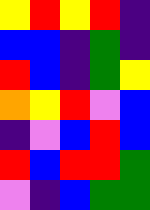[["yellow", "red", "yellow", "red", "indigo"], ["blue", "blue", "indigo", "green", "indigo"], ["red", "blue", "indigo", "green", "yellow"], ["orange", "yellow", "red", "violet", "blue"], ["indigo", "violet", "blue", "red", "blue"], ["red", "blue", "red", "red", "green"], ["violet", "indigo", "blue", "green", "green"]]